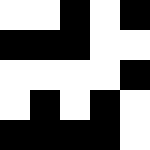[["white", "white", "black", "white", "black"], ["black", "black", "black", "white", "white"], ["white", "white", "white", "white", "black"], ["white", "black", "white", "black", "white"], ["black", "black", "black", "black", "white"]]